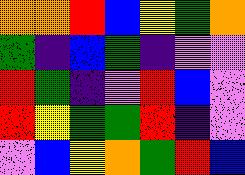[["orange", "orange", "red", "blue", "yellow", "green", "orange"], ["green", "indigo", "blue", "green", "indigo", "violet", "violet"], ["red", "green", "indigo", "violet", "red", "blue", "violet"], ["red", "yellow", "green", "green", "red", "indigo", "violet"], ["violet", "blue", "yellow", "orange", "green", "red", "blue"]]